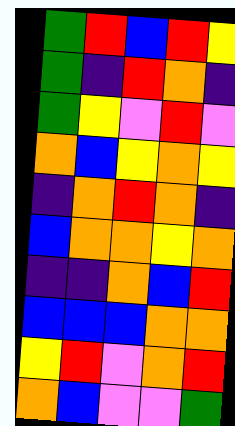[["green", "red", "blue", "red", "yellow"], ["green", "indigo", "red", "orange", "indigo"], ["green", "yellow", "violet", "red", "violet"], ["orange", "blue", "yellow", "orange", "yellow"], ["indigo", "orange", "red", "orange", "indigo"], ["blue", "orange", "orange", "yellow", "orange"], ["indigo", "indigo", "orange", "blue", "red"], ["blue", "blue", "blue", "orange", "orange"], ["yellow", "red", "violet", "orange", "red"], ["orange", "blue", "violet", "violet", "green"]]